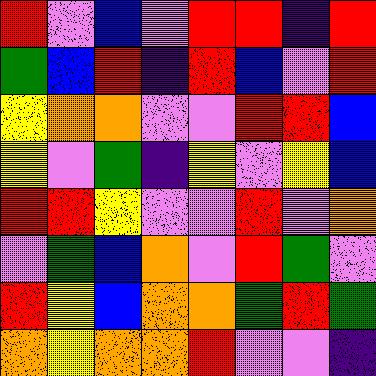[["red", "violet", "blue", "violet", "red", "red", "indigo", "red"], ["green", "blue", "red", "indigo", "red", "blue", "violet", "red"], ["yellow", "orange", "orange", "violet", "violet", "red", "red", "blue"], ["yellow", "violet", "green", "indigo", "yellow", "violet", "yellow", "blue"], ["red", "red", "yellow", "violet", "violet", "red", "violet", "orange"], ["violet", "green", "blue", "orange", "violet", "red", "green", "violet"], ["red", "yellow", "blue", "orange", "orange", "green", "red", "green"], ["orange", "yellow", "orange", "orange", "red", "violet", "violet", "indigo"]]